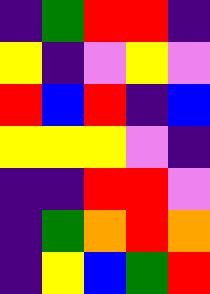[["indigo", "green", "red", "red", "indigo"], ["yellow", "indigo", "violet", "yellow", "violet"], ["red", "blue", "red", "indigo", "blue"], ["yellow", "yellow", "yellow", "violet", "indigo"], ["indigo", "indigo", "red", "red", "violet"], ["indigo", "green", "orange", "red", "orange"], ["indigo", "yellow", "blue", "green", "red"]]